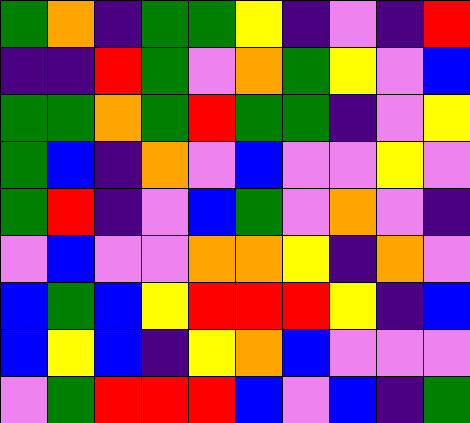[["green", "orange", "indigo", "green", "green", "yellow", "indigo", "violet", "indigo", "red"], ["indigo", "indigo", "red", "green", "violet", "orange", "green", "yellow", "violet", "blue"], ["green", "green", "orange", "green", "red", "green", "green", "indigo", "violet", "yellow"], ["green", "blue", "indigo", "orange", "violet", "blue", "violet", "violet", "yellow", "violet"], ["green", "red", "indigo", "violet", "blue", "green", "violet", "orange", "violet", "indigo"], ["violet", "blue", "violet", "violet", "orange", "orange", "yellow", "indigo", "orange", "violet"], ["blue", "green", "blue", "yellow", "red", "red", "red", "yellow", "indigo", "blue"], ["blue", "yellow", "blue", "indigo", "yellow", "orange", "blue", "violet", "violet", "violet"], ["violet", "green", "red", "red", "red", "blue", "violet", "blue", "indigo", "green"]]